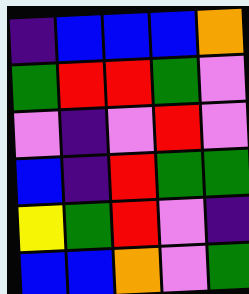[["indigo", "blue", "blue", "blue", "orange"], ["green", "red", "red", "green", "violet"], ["violet", "indigo", "violet", "red", "violet"], ["blue", "indigo", "red", "green", "green"], ["yellow", "green", "red", "violet", "indigo"], ["blue", "blue", "orange", "violet", "green"]]